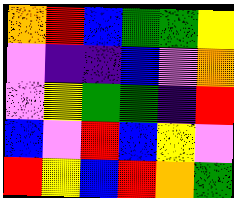[["orange", "red", "blue", "green", "green", "yellow"], ["violet", "indigo", "indigo", "blue", "violet", "orange"], ["violet", "yellow", "green", "green", "indigo", "red"], ["blue", "violet", "red", "blue", "yellow", "violet"], ["red", "yellow", "blue", "red", "orange", "green"]]